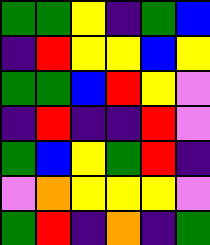[["green", "green", "yellow", "indigo", "green", "blue"], ["indigo", "red", "yellow", "yellow", "blue", "yellow"], ["green", "green", "blue", "red", "yellow", "violet"], ["indigo", "red", "indigo", "indigo", "red", "violet"], ["green", "blue", "yellow", "green", "red", "indigo"], ["violet", "orange", "yellow", "yellow", "yellow", "violet"], ["green", "red", "indigo", "orange", "indigo", "green"]]